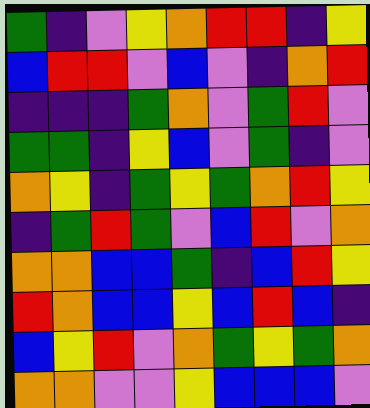[["green", "indigo", "violet", "yellow", "orange", "red", "red", "indigo", "yellow"], ["blue", "red", "red", "violet", "blue", "violet", "indigo", "orange", "red"], ["indigo", "indigo", "indigo", "green", "orange", "violet", "green", "red", "violet"], ["green", "green", "indigo", "yellow", "blue", "violet", "green", "indigo", "violet"], ["orange", "yellow", "indigo", "green", "yellow", "green", "orange", "red", "yellow"], ["indigo", "green", "red", "green", "violet", "blue", "red", "violet", "orange"], ["orange", "orange", "blue", "blue", "green", "indigo", "blue", "red", "yellow"], ["red", "orange", "blue", "blue", "yellow", "blue", "red", "blue", "indigo"], ["blue", "yellow", "red", "violet", "orange", "green", "yellow", "green", "orange"], ["orange", "orange", "violet", "violet", "yellow", "blue", "blue", "blue", "violet"]]